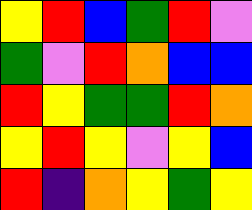[["yellow", "red", "blue", "green", "red", "violet"], ["green", "violet", "red", "orange", "blue", "blue"], ["red", "yellow", "green", "green", "red", "orange"], ["yellow", "red", "yellow", "violet", "yellow", "blue"], ["red", "indigo", "orange", "yellow", "green", "yellow"]]